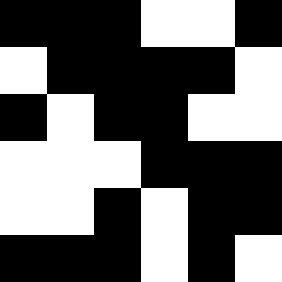[["black", "black", "black", "white", "white", "black"], ["white", "black", "black", "black", "black", "white"], ["black", "white", "black", "black", "white", "white"], ["white", "white", "white", "black", "black", "black"], ["white", "white", "black", "white", "black", "black"], ["black", "black", "black", "white", "black", "white"]]